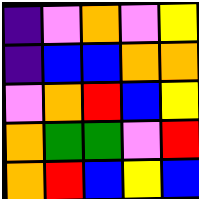[["indigo", "violet", "orange", "violet", "yellow"], ["indigo", "blue", "blue", "orange", "orange"], ["violet", "orange", "red", "blue", "yellow"], ["orange", "green", "green", "violet", "red"], ["orange", "red", "blue", "yellow", "blue"]]